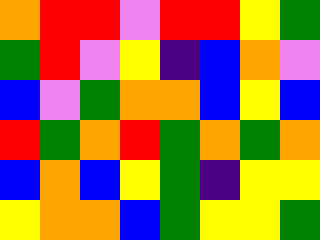[["orange", "red", "red", "violet", "red", "red", "yellow", "green"], ["green", "red", "violet", "yellow", "indigo", "blue", "orange", "violet"], ["blue", "violet", "green", "orange", "orange", "blue", "yellow", "blue"], ["red", "green", "orange", "red", "green", "orange", "green", "orange"], ["blue", "orange", "blue", "yellow", "green", "indigo", "yellow", "yellow"], ["yellow", "orange", "orange", "blue", "green", "yellow", "yellow", "green"]]